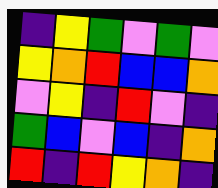[["indigo", "yellow", "green", "violet", "green", "violet"], ["yellow", "orange", "red", "blue", "blue", "orange"], ["violet", "yellow", "indigo", "red", "violet", "indigo"], ["green", "blue", "violet", "blue", "indigo", "orange"], ["red", "indigo", "red", "yellow", "orange", "indigo"]]